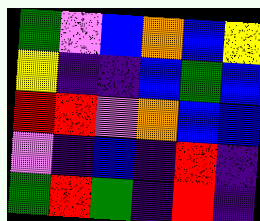[["green", "violet", "blue", "orange", "blue", "yellow"], ["yellow", "indigo", "indigo", "blue", "green", "blue"], ["red", "red", "violet", "orange", "blue", "blue"], ["violet", "indigo", "blue", "indigo", "red", "indigo"], ["green", "red", "green", "indigo", "red", "indigo"]]